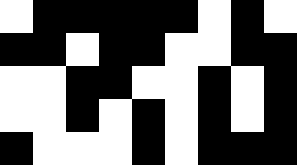[["white", "black", "black", "black", "black", "black", "white", "black", "white"], ["black", "black", "white", "black", "black", "white", "white", "black", "black"], ["white", "white", "black", "black", "white", "white", "black", "white", "black"], ["white", "white", "black", "white", "black", "white", "black", "white", "black"], ["black", "white", "white", "white", "black", "white", "black", "black", "black"]]